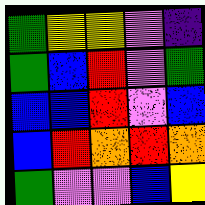[["green", "yellow", "yellow", "violet", "indigo"], ["green", "blue", "red", "violet", "green"], ["blue", "blue", "red", "violet", "blue"], ["blue", "red", "orange", "red", "orange"], ["green", "violet", "violet", "blue", "yellow"]]